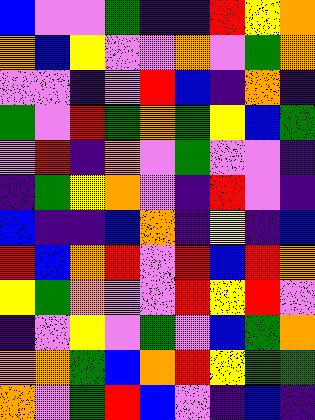[["blue", "violet", "violet", "green", "indigo", "indigo", "red", "yellow", "orange"], ["orange", "blue", "yellow", "violet", "violet", "orange", "violet", "green", "orange"], ["violet", "violet", "indigo", "violet", "red", "blue", "indigo", "orange", "indigo"], ["green", "violet", "red", "green", "orange", "green", "yellow", "blue", "green"], ["violet", "red", "indigo", "orange", "violet", "green", "violet", "violet", "indigo"], ["indigo", "green", "yellow", "orange", "violet", "indigo", "red", "violet", "indigo"], ["blue", "indigo", "indigo", "blue", "orange", "indigo", "yellow", "indigo", "blue"], ["red", "blue", "orange", "red", "violet", "red", "blue", "red", "orange"], ["yellow", "green", "orange", "violet", "violet", "red", "yellow", "red", "violet"], ["indigo", "violet", "yellow", "violet", "green", "violet", "blue", "green", "orange"], ["orange", "orange", "green", "blue", "orange", "red", "yellow", "green", "green"], ["orange", "violet", "green", "red", "blue", "violet", "indigo", "blue", "indigo"]]